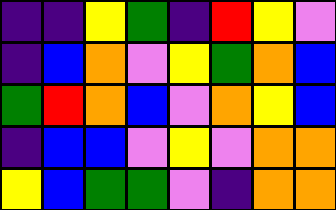[["indigo", "indigo", "yellow", "green", "indigo", "red", "yellow", "violet"], ["indigo", "blue", "orange", "violet", "yellow", "green", "orange", "blue"], ["green", "red", "orange", "blue", "violet", "orange", "yellow", "blue"], ["indigo", "blue", "blue", "violet", "yellow", "violet", "orange", "orange"], ["yellow", "blue", "green", "green", "violet", "indigo", "orange", "orange"]]